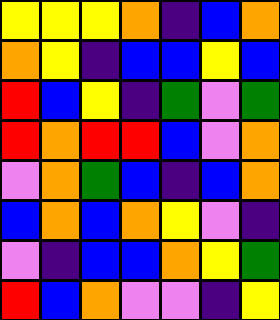[["yellow", "yellow", "yellow", "orange", "indigo", "blue", "orange"], ["orange", "yellow", "indigo", "blue", "blue", "yellow", "blue"], ["red", "blue", "yellow", "indigo", "green", "violet", "green"], ["red", "orange", "red", "red", "blue", "violet", "orange"], ["violet", "orange", "green", "blue", "indigo", "blue", "orange"], ["blue", "orange", "blue", "orange", "yellow", "violet", "indigo"], ["violet", "indigo", "blue", "blue", "orange", "yellow", "green"], ["red", "blue", "orange", "violet", "violet", "indigo", "yellow"]]